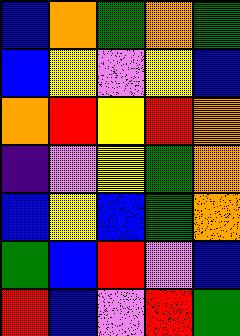[["blue", "orange", "green", "orange", "green"], ["blue", "yellow", "violet", "yellow", "blue"], ["orange", "red", "yellow", "red", "orange"], ["indigo", "violet", "yellow", "green", "orange"], ["blue", "yellow", "blue", "green", "orange"], ["green", "blue", "red", "violet", "blue"], ["red", "blue", "violet", "red", "green"]]